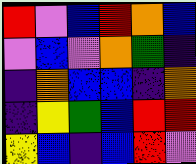[["red", "violet", "blue", "red", "orange", "blue"], ["violet", "blue", "violet", "orange", "green", "indigo"], ["indigo", "orange", "blue", "blue", "indigo", "orange"], ["indigo", "yellow", "green", "blue", "red", "red"], ["yellow", "blue", "indigo", "blue", "red", "violet"]]